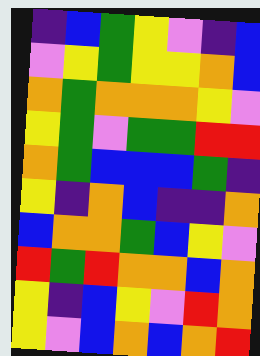[["indigo", "blue", "green", "yellow", "violet", "indigo", "blue"], ["violet", "yellow", "green", "yellow", "yellow", "orange", "blue"], ["orange", "green", "orange", "orange", "orange", "yellow", "violet"], ["yellow", "green", "violet", "green", "green", "red", "red"], ["orange", "green", "blue", "blue", "blue", "green", "indigo"], ["yellow", "indigo", "orange", "blue", "indigo", "indigo", "orange"], ["blue", "orange", "orange", "green", "blue", "yellow", "violet"], ["red", "green", "red", "orange", "orange", "blue", "orange"], ["yellow", "indigo", "blue", "yellow", "violet", "red", "orange"], ["yellow", "violet", "blue", "orange", "blue", "orange", "red"]]